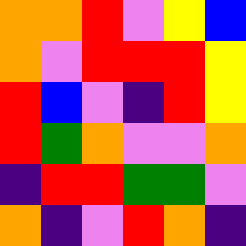[["orange", "orange", "red", "violet", "yellow", "blue"], ["orange", "violet", "red", "red", "red", "yellow"], ["red", "blue", "violet", "indigo", "red", "yellow"], ["red", "green", "orange", "violet", "violet", "orange"], ["indigo", "red", "red", "green", "green", "violet"], ["orange", "indigo", "violet", "red", "orange", "indigo"]]